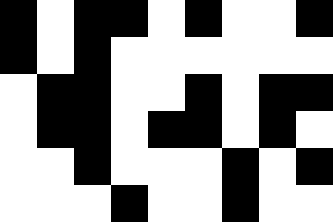[["black", "white", "black", "black", "white", "black", "white", "white", "black"], ["black", "white", "black", "white", "white", "white", "white", "white", "white"], ["white", "black", "black", "white", "white", "black", "white", "black", "black"], ["white", "black", "black", "white", "black", "black", "white", "black", "white"], ["white", "white", "black", "white", "white", "white", "black", "white", "black"], ["white", "white", "white", "black", "white", "white", "black", "white", "white"]]